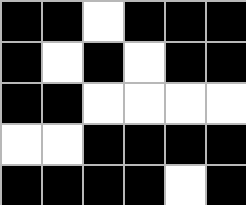[["black", "black", "white", "black", "black", "black"], ["black", "white", "black", "white", "black", "black"], ["black", "black", "white", "white", "white", "white"], ["white", "white", "black", "black", "black", "black"], ["black", "black", "black", "black", "white", "black"]]